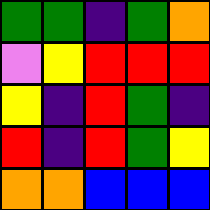[["green", "green", "indigo", "green", "orange"], ["violet", "yellow", "red", "red", "red"], ["yellow", "indigo", "red", "green", "indigo"], ["red", "indigo", "red", "green", "yellow"], ["orange", "orange", "blue", "blue", "blue"]]